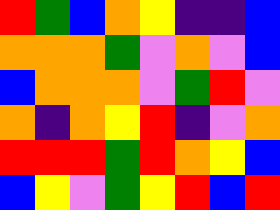[["red", "green", "blue", "orange", "yellow", "indigo", "indigo", "blue"], ["orange", "orange", "orange", "green", "violet", "orange", "violet", "blue"], ["blue", "orange", "orange", "orange", "violet", "green", "red", "violet"], ["orange", "indigo", "orange", "yellow", "red", "indigo", "violet", "orange"], ["red", "red", "red", "green", "red", "orange", "yellow", "blue"], ["blue", "yellow", "violet", "green", "yellow", "red", "blue", "red"]]